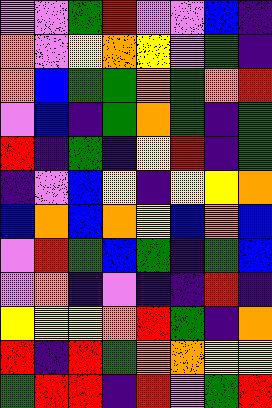[["violet", "violet", "green", "red", "violet", "violet", "blue", "indigo"], ["orange", "violet", "yellow", "orange", "yellow", "violet", "green", "indigo"], ["orange", "blue", "green", "green", "orange", "green", "orange", "red"], ["violet", "blue", "indigo", "green", "orange", "green", "indigo", "green"], ["red", "indigo", "green", "indigo", "yellow", "red", "indigo", "green"], ["indigo", "violet", "blue", "yellow", "indigo", "yellow", "yellow", "orange"], ["blue", "orange", "blue", "orange", "yellow", "blue", "orange", "blue"], ["violet", "red", "green", "blue", "green", "indigo", "green", "blue"], ["violet", "orange", "indigo", "violet", "indigo", "indigo", "red", "indigo"], ["yellow", "yellow", "yellow", "orange", "red", "green", "indigo", "orange"], ["red", "indigo", "red", "green", "orange", "orange", "yellow", "yellow"], ["green", "red", "red", "indigo", "red", "violet", "green", "red"]]